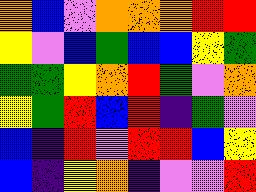[["orange", "blue", "violet", "orange", "orange", "orange", "red", "red"], ["yellow", "violet", "blue", "green", "blue", "blue", "yellow", "green"], ["green", "green", "yellow", "orange", "red", "green", "violet", "orange"], ["yellow", "green", "red", "blue", "red", "indigo", "green", "violet"], ["blue", "indigo", "red", "violet", "red", "red", "blue", "yellow"], ["blue", "indigo", "yellow", "orange", "indigo", "violet", "violet", "red"]]